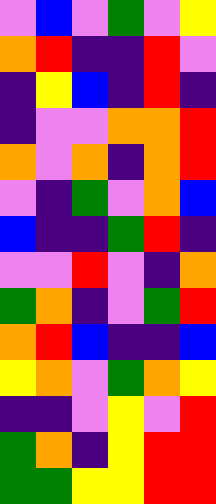[["violet", "blue", "violet", "green", "violet", "yellow"], ["orange", "red", "indigo", "indigo", "red", "violet"], ["indigo", "yellow", "blue", "indigo", "red", "indigo"], ["indigo", "violet", "violet", "orange", "orange", "red"], ["orange", "violet", "orange", "indigo", "orange", "red"], ["violet", "indigo", "green", "violet", "orange", "blue"], ["blue", "indigo", "indigo", "green", "red", "indigo"], ["violet", "violet", "red", "violet", "indigo", "orange"], ["green", "orange", "indigo", "violet", "green", "red"], ["orange", "red", "blue", "indigo", "indigo", "blue"], ["yellow", "orange", "violet", "green", "orange", "yellow"], ["indigo", "indigo", "violet", "yellow", "violet", "red"], ["green", "orange", "indigo", "yellow", "red", "red"], ["green", "green", "yellow", "yellow", "red", "red"]]